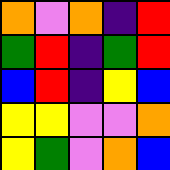[["orange", "violet", "orange", "indigo", "red"], ["green", "red", "indigo", "green", "red"], ["blue", "red", "indigo", "yellow", "blue"], ["yellow", "yellow", "violet", "violet", "orange"], ["yellow", "green", "violet", "orange", "blue"]]